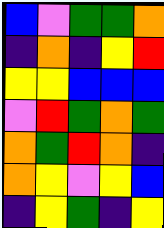[["blue", "violet", "green", "green", "orange"], ["indigo", "orange", "indigo", "yellow", "red"], ["yellow", "yellow", "blue", "blue", "blue"], ["violet", "red", "green", "orange", "green"], ["orange", "green", "red", "orange", "indigo"], ["orange", "yellow", "violet", "yellow", "blue"], ["indigo", "yellow", "green", "indigo", "yellow"]]